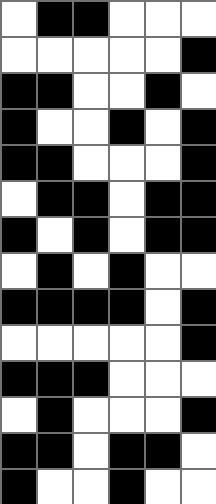[["white", "black", "black", "white", "white", "white"], ["white", "white", "white", "white", "white", "black"], ["black", "black", "white", "white", "black", "white"], ["black", "white", "white", "black", "white", "black"], ["black", "black", "white", "white", "white", "black"], ["white", "black", "black", "white", "black", "black"], ["black", "white", "black", "white", "black", "black"], ["white", "black", "white", "black", "white", "white"], ["black", "black", "black", "black", "white", "black"], ["white", "white", "white", "white", "white", "black"], ["black", "black", "black", "white", "white", "white"], ["white", "black", "white", "white", "white", "black"], ["black", "black", "white", "black", "black", "white"], ["black", "white", "white", "black", "white", "white"]]